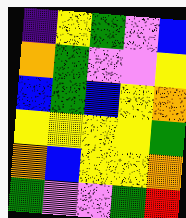[["indigo", "yellow", "green", "violet", "blue"], ["orange", "green", "violet", "violet", "yellow"], ["blue", "green", "blue", "yellow", "orange"], ["yellow", "yellow", "yellow", "yellow", "green"], ["orange", "blue", "yellow", "yellow", "orange"], ["green", "violet", "violet", "green", "red"]]